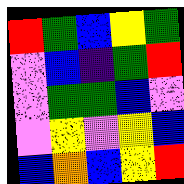[["red", "green", "blue", "yellow", "green"], ["violet", "blue", "indigo", "green", "red"], ["violet", "green", "green", "blue", "violet"], ["violet", "yellow", "violet", "yellow", "blue"], ["blue", "orange", "blue", "yellow", "red"]]